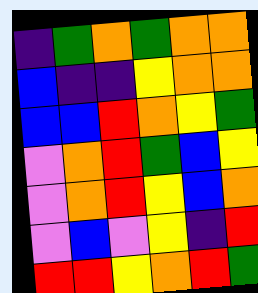[["indigo", "green", "orange", "green", "orange", "orange"], ["blue", "indigo", "indigo", "yellow", "orange", "orange"], ["blue", "blue", "red", "orange", "yellow", "green"], ["violet", "orange", "red", "green", "blue", "yellow"], ["violet", "orange", "red", "yellow", "blue", "orange"], ["violet", "blue", "violet", "yellow", "indigo", "red"], ["red", "red", "yellow", "orange", "red", "green"]]